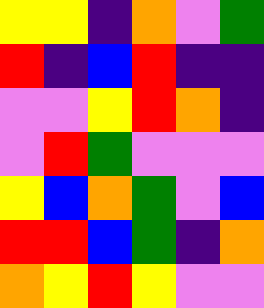[["yellow", "yellow", "indigo", "orange", "violet", "green"], ["red", "indigo", "blue", "red", "indigo", "indigo"], ["violet", "violet", "yellow", "red", "orange", "indigo"], ["violet", "red", "green", "violet", "violet", "violet"], ["yellow", "blue", "orange", "green", "violet", "blue"], ["red", "red", "blue", "green", "indigo", "orange"], ["orange", "yellow", "red", "yellow", "violet", "violet"]]